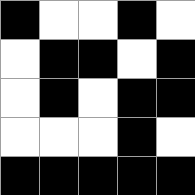[["black", "white", "white", "black", "white"], ["white", "black", "black", "white", "black"], ["white", "black", "white", "black", "black"], ["white", "white", "white", "black", "white"], ["black", "black", "black", "black", "black"]]